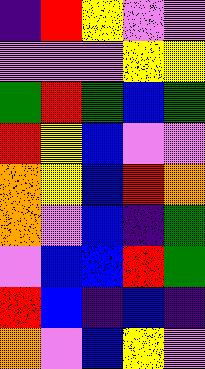[["indigo", "red", "yellow", "violet", "violet"], ["violet", "violet", "violet", "yellow", "yellow"], ["green", "red", "green", "blue", "green"], ["red", "yellow", "blue", "violet", "violet"], ["orange", "yellow", "blue", "red", "orange"], ["orange", "violet", "blue", "indigo", "green"], ["violet", "blue", "blue", "red", "green"], ["red", "blue", "indigo", "blue", "indigo"], ["orange", "violet", "blue", "yellow", "violet"]]